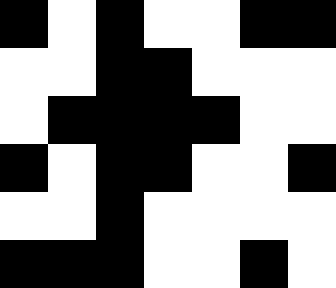[["black", "white", "black", "white", "white", "black", "black"], ["white", "white", "black", "black", "white", "white", "white"], ["white", "black", "black", "black", "black", "white", "white"], ["black", "white", "black", "black", "white", "white", "black"], ["white", "white", "black", "white", "white", "white", "white"], ["black", "black", "black", "white", "white", "black", "white"]]